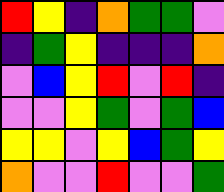[["red", "yellow", "indigo", "orange", "green", "green", "violet"], ["indigo", "green", "yellow", "indigo", "indigo", "indigo", "orange"], ["violet", "blue", "yellow", "red", "violet", "red", "indigo"], ["violet", "violet", "yellow", "green", "violet", "green", "blue"], ["yellow", "yellow", "violet", "yellow", "blue", "green", "yellow"], ["orange", "violet", "violet", "red", "violet", "violet", "green"]]